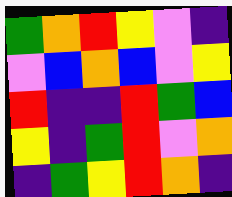[["green", "orange", "red", "yellow", "violet", "indigo"], ["violet", "blue", "orange", "blue", "violet", "yellow"], ["red", "indigo", "indigo", "red", "green", "blue"], ["yellow", "indigo", "green", "red", "violet", "orange"], ["indigo", "green", "yellow", "red", "orange", "indigo"]]